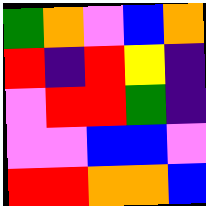[["green", "orange", "violet", "blue", "orange"], ["red", "indigo", "red", "yellow", "indigo"], ["violet", "red", "red", "green", "indigo"], ["violet", "violet", "blue", "blue", "violet"], ["red", "red", "orange", "orange", "blue"]]